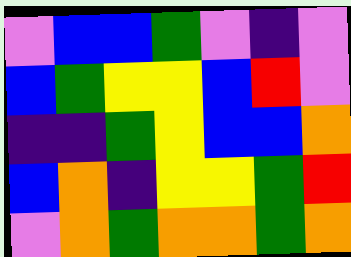[["violet", "blue", "blue", "green", "violet", "indigo", "violet"], ["blue", "green", "yellow", "yellow", "blue", "red", "violet"], ["indigo", "indigo", "green", "yellow", "blue", "blue", "orange"], ["blue", "orange", "indigo", "yellow", "yellow", "green", "red"], ["violet", "orange", "green", "orange", "orange", "green", "orange"]]